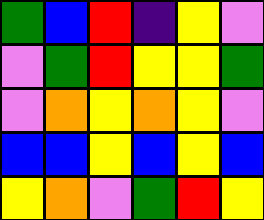[["green", "blue", "red", "indigo", "yellow", "violet"], ["violet", "green", "red", "yellow", "yellow", "green"], ["violet", "orange", "yellow", "orange", "yellow", "violet"], ["blue", "blue", "yellow", "blue", "yellow", "blue"], ["yellow", "orange", "violet", "green", "red", "yellow"]]